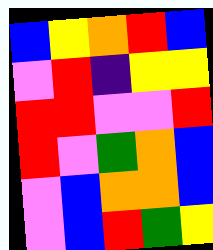[["blue", "yellow", "orange", "red", "blue"], ["violet", "red", "indigo", "yellow", "yellow"], ["red", "red", "violet", "violet", "red"], ["red", "violet", "green", "orange", "blue"], ["violet", "blue", "orange", "orange", "blue"], ["violet", "blue", "red", "green", "yellow"]]